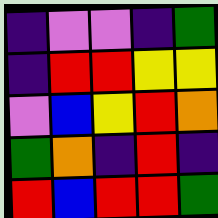[["indigo", "violet", "violet", "indigo", "green"], ["indigo", "red", "red", "yellow", "yellow"], ["violet", "blue", "yellow", "red", "orange"], ["green", "orange", "indigo", "red", "indigo"], ["red", "blue", "red", "red", "green"]]